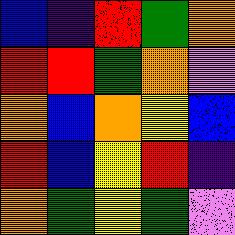[["blue", "indigo", "red", "green", "orange"], ["red", "red", "green", "orange", "violet"], ["orange", "blue", "orange", "yellow", "blue"], ["red", "blue", "yellow", "red", "indigo"], ["orange", "green", "yellow", "green", "violet"]]